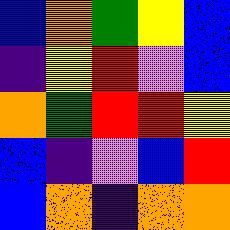[["blue", "orange", "green", "yellow", "blue"], ["indigo", "yellow", "red", "violet", "blue"], ["orange", "green", "red", "red", "yellow"], ["blue", "indigo", "violet", "blue", "red"], ["blue", "orange", "indigo", "orange", "orange"]]